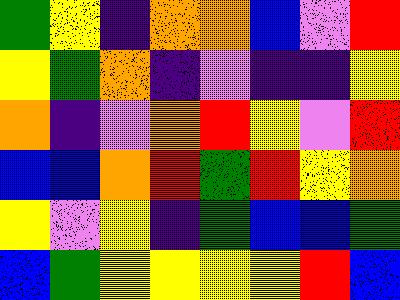[["green", "yellow", "indigo", "orange", "orange", "blue", "violet", "red"], ["yellow", "green", "orange", "indigo", "violet", "indigo", "indigo", "yellow"], ["orange", "indigo", "violet", "orange", "red", "yellow", "violet", "red"], ["blue", "blue", "orange", "red", "green", "red", "yellow", "orange"], ["yellow", "violet", "yellow", "indigo", "green", "blue", "blue", "green"], ["blue", "green", "yellow", "yellow", "yellow", "yellow", "red", "blue"]]